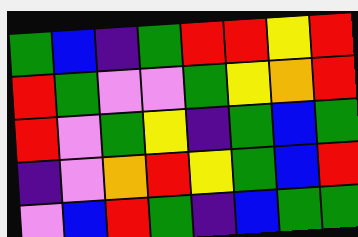[["green", "blue", "indigo", "green", "red", "red", "yellow", "red"], ["red", "green", "violet", "violet", "green", "yellow", "orange", "red"], ["red", "violet", "green", "yellow", "indigo", "green", "blue", "green"], ["indigo", "violet", "orange", "red", "yellow", "green", "blue", "red"], ["violet", "blue", "red", "green", "indigo", "blue", "green", "green"]]